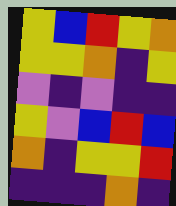[["yellow", "blue", "red", "yellow", "orange"], ["yellow", "yellow", "orange", "indigo", "yellow"], ["violet", "indigo", "violet", "indigo", "indigo"], ["yellow", "violet", "blue", "red", "blue"], ["orange", "indigo", "yellow", "yellow", "red"], ["indigo", "indigo", "indigo", "orange", "indigo"]]